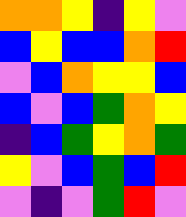[["orange", "orange", "yellow", "indigo", "yellow", "violet"], ["blue", "yellow", "blue", "blue", "orange", "red"], ["violet", "blue", "orange", "yellow", "yellow", "blue"], ["blue", "violet", "blue", "green", "orange", "yellow"], ["indigo", "blue", "green", "yellow", "orange", "green"], ["yellow", "violet", "blue", "green", "blue", "red"], ["violet", "indigo", "violet", "green", "red", "violet"]]